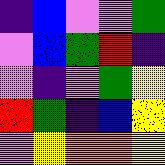[["indigo", "blue", "violet", "violet", "green"], ["violet", "blue", "green", "red", "indigo"], ["violet", "indigo", "violet", "green", "yellow"], ["red", "green", "indigo", "blue", "yellow"], ["violet", "yellow", "orange", "orange", "yellow"]]